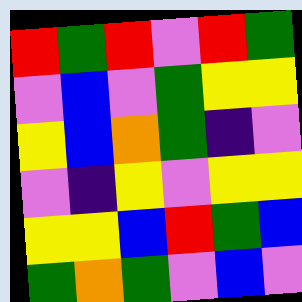[["red", "green", "red", "violet", "red", "green"], ["violet", "blue", "violet", "green", "yellow", "yellow"], ["yellow", "blue", "orange", "green", "indigo", "violet"], ["violet", "indigo", "yellow", "violet", "yellow", "yellow"], ["yellow", "yellow", "blue", "red", "green", "blue"], ["green", "orange", "green", "violet", "blue", "violet"]]